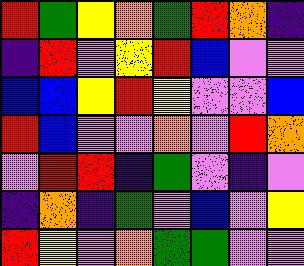[["red", "green", "yellow", "orange", "green", "red", "orange", "indigo"], ["indigo", "red", "violet", "yellow", "red", "blue", "violet", "violet"], ["blue", "blue", "yellow", "red", "yellow", "violet", "violet", "blue"], ["red", "blue", "violet", "violet", "orange", "violet", "red", "orange"], ["violet", "red", "red", "indigo", "green", "violet", "indigo", "violet"], ["indigo", "orange", "indigo", "green", "violet", "blue", "violet", "yellow"], ["red", "yellow", "violet", "orange", "green", "green", "violet", "violet"]]